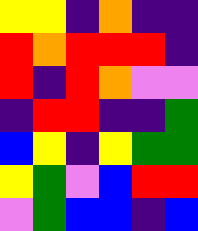[["yellow", "yellow", "indigo", "orange", "indigo", "indigo"], ["red", "orange", "red", "red", "red", "indigo"], ["red", "indigo", "red", "orange", "violet", "violet"], ["indigo", "red", "red", "indigo", "indigo", "green"], ["blue", "yellow", "indigo", "yellow", "green", "green"], ["yellow", "green", "violet", "blue", "red", "red"], ["violet", "green", "blue", "blue", "indigo", "blue"]]